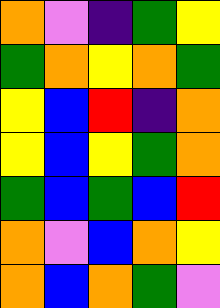[["orange", "violet", "indigo", "green", "yellow"], ["green", "orange", "yellow", "orange", "green"], ["yellow", "blue", "red", "indigo", "orange"], ["yellow", "blue", "yellow", "green", "orange"], ["green", "blue", "green", "blue", "red"], ["orange", "violet", "blue", "orange", "yellow"], ["orange", "blue", "orange", "green", "violet"]]